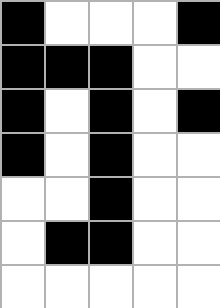[["black", "white", "white", "white", "black"], ["black", "black", "black", "white", "white"], ["black", "white", "black", "white", "black"], ["black", "white", "black", "white", "white"], ["white", "white", "black", "white", "white"], ["white", "black", "black", "white", "white"], ["white", "white", "white", "white", "white"]]